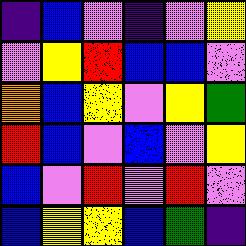[["indigo", "blue", "violet", "indigo", "violet", "yellow"], ["violet", "yellow", "red", "blue", "blue", "violet"], ["orange", "blue", "yellow", "violet", "yellow", "green"], ["red", "blue", "violet", "blue", "violet", "yellow"], ["blue", "violet", "red", "violet", "red", "violet"], ["blue", "yellow", "yellow", "blue", "green", "indigo"]]